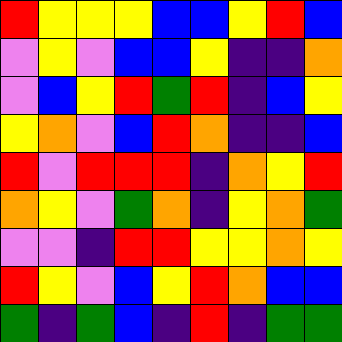[["red", "yellow", "yellow", "yellow", "blue", "blue", "yellow", "red", "blue"], ["violet", "yellow", "violet", "blue", "blue", "yellow", "indigo", "indigo", "orange"], ["violet", "blue", "yellow", "red", "green", "red", "indigo", "blue", "yellow"], ["yellow", "orange", "violet", "blue", "red", "orange", "indigo", "indigo", "blue"], ["red", "violet", "red", "red", "red", "indigo", "orange", "yellow", "red"], ["orange", "yellow", "violet", "green", "orange", "indigo", "yellow", "orange", "green"], ["violet", "violet", "indigo", "red", "red", "yellow", "yellow", "orange", "yellow"], ["red", "yellow", "violet", "blue", "yellow", "red", "orange", "blue", "blue"], ["green", "indigo", "green", "blue", "indigo", "red", "indigo", "green", "green"]]